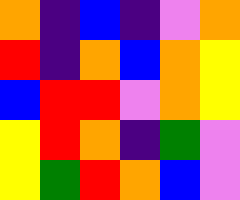[["orange", "indigo", "blue", "indigo", "violet", "orange"], ["red", "indigo", "orange", "blue", "orange", "yellow"], ["blue", "red", "red", "violet", "orange", "yellow"], ["yellow", "red", "orange", "indigo", "green", "violet"], ["yellow", "green", "red", "orange", "blue", "violet"]]